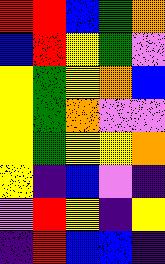[["red", "red", "blue", "green", "orange"], ["blue", "red", "yellow", "green", "violet"], ["yellow", "green", "yellow", "orange", "blue"], ["yellow", "green", "orange", "violet", "violet"], ["yellow", "green", "yellow", "yellow", "orange"], ["yellow", "indigo", "blue", "violet", "indigo"], ["violet", "red", "yellow", "indigo", "yellow"], ["indigo", "red", "blue", "blue", "indigo"]]